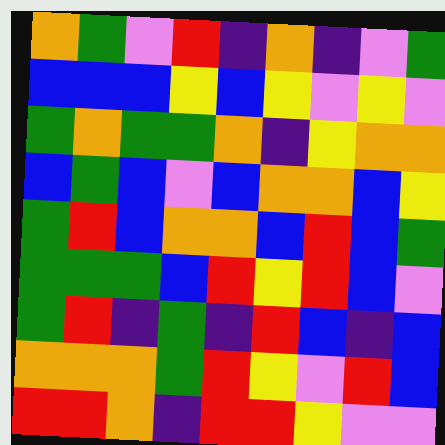[["orange", "green", "violet", "red", "indigo", "orange", "indigo", "violet", "green"], ["blue", "blue", "blue", "yellow", "blue", "yellow", "violet", "yellow", "violet"], ["green", "orange", "green", "green", "orange", "indigo", "yellow", "orange", "orange"], ["blue", "green", "blue", "violet", "blue", "orange", "orange", "blue", "yellow"], ["green", "red", "blue", "orange", "orange", "blue", "red", "blue", "green"], ["green", "green", "green", "blue", "red", "yellow", "red", "blue", "violet"], ["green", "red", "indigo", "green", "indigo", "red", "blue", "indigo", "blue"], ["orange", "orange", "orange", "green", "red", "yellow", "violet", "red", "blue"], ["red", "red", "orange", "indigo", "red", "red", "yellow", "violet", "violet"]]